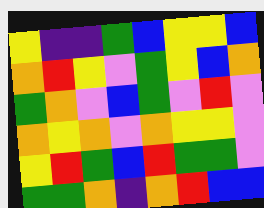[["yellow", "indigo", "indigo", "green", "blue", "yellow", "yellow", "blue"], ["orange", "red", "yellow", "violet", "green", "yellow", "blue", "orange"], ["green", "orange", "violet", "blue", "green", "violet", "red", "violet"], ["orange", "yellow", "orange", "violet", "orange", "yellow", "yellow", "violet"], ["yellow", "red", "green", "blue", "red", "green", "green", "violet"], ["green", "green", "orange", "indigo", "orange", "red", "blue", "blue"]]